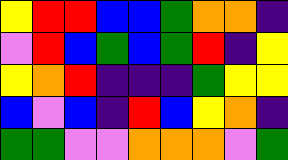[["yellow", "red", "red", "blue", "blue", "green", "orange", "orange", "indigo"], ["violet", "red", "blue", "green", "blue", "green", "red", "indigo", "yellow"], ["yellow", "orange", "red", "indigo", "indigo", "indigo", "green", "yellow", "yellow"], ["blue", "violet", "blue", "indigo", "red", "blue", "yellow", "orange", "indigo"], ["green", "green", "violet", "violet", "orange", "orange", "orange", "violet", "green"]]